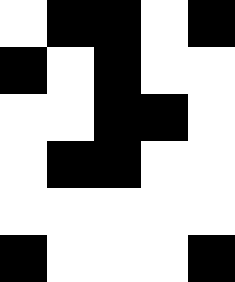[["white", "black", "black", "white", "black"], ["black", "white", "black", "white", "white"], ["white", "white", "black", "black", "white"], ["white", "black", "black", "white", "white"], ["white", "white", "white", "white", "white"], ["black", "white", "white", "white", "black"]]